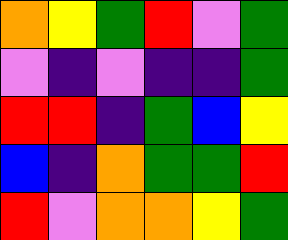[["orange", "yellow", "green", "red", "violet", "green"], ["violet", "indigo", "violet", "indigo", "indigo", "green"], ["red", "red", "indigo", "green", "blue", "yellow"], ["blue", "indigo", "orange", "green", "green", "red"], ["red", "violet", "orange", "orange", "yellow", "green"]]